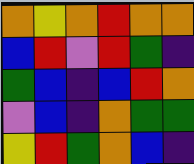[["orange", "yellow", "orange", "red", "orange", "orange"], ["blue", "red", "violet", "red", "green", "indigo"], ["green", "blue", "indigo", "blue", "red", "orange"], ["violet", "blue", "indigo", "orange", "green", "green"], ["yellow", "red", "green", "orange", "blue", "indigo"]]